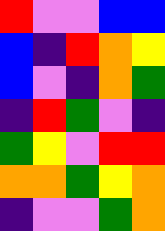[["red", "violet", "violet", "blue", "blue"], ["blue", "indigo", "red", "orange", "yellow"], ["blue", "violet", "indigo", "orange", "green"], ["indigo", "red", "green", "violet", "indigo"], ["green", "yellow", "violet", "red", "red"], ["orange", "orange", "green", "yellow", "orange"], ["indigo", "violet", "violet", "green", "orange"]]